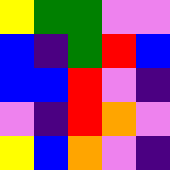[["yellow", "green", "green", "violet", "violet"], ["blue", "indigo", "green", "red", "blue"], ["blue", "blue", "red", "violet", "indigo"], ["violet", "indigo", "red", "orange", "violet"], ["yellow", "blue", "orange", "violet", "indigo"]]